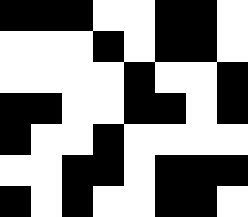[["black", "black", "black", "white", "white", "black", "black", "white"], ["white", "white", "white", "black", "white", "black", "black", "white"], ["white", "white", "white", "white", "black", "white", "white", "black"], ["black", "black", "white", "white", "black", "black", "white", "black"], ["black", "white", "white", "black", "white", "white", "white", "white"], ["white", "white", "black", "black", "white", "black", "black", "black"], ["black", "white", "black", "white", "white", "black", "black", "white"]]